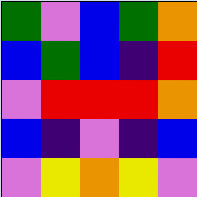[["green", "violet", "blue", "green", "orange"], ["blue", "green", "blue", "indigo", "red"], ["violet", "red", "red", "red", "orange"], ["blue", "indigo", "violet", "indigo", "blue"], ["violet", "yellow", "orange", "yellow", "violet"]]